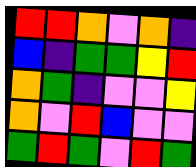[["red", "red", "orange", "violet", "orange", "indigo"], ["blue", "indigo", "green", "green", "yellow", "red"], ["orange", "green", "indigo", "violet", "violet", "yellow"], ["orange", "violet", "red", "blue", "violet", "violet"], ["green", "red", "green", "violet", "red", "green"]]